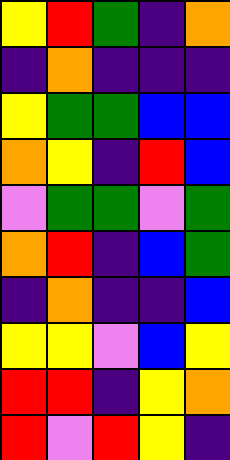[["yellow", "red", "green", "indigo", "orange"], ["indigo", "orange", "indigo", "indigo", "indigo"], ["yellow", "green", "green", "blue", "blue"], ["orange", "yellow", "indigo", "red", "blue"], ["violet", "green", "green", "violet", "green"], ["orange", "red", "indigo", "blue", "green"], ["indigo", "orange", "indigo", "indigo", "blue"], ["yellow", "yellow", "violet", "blue", "yellow"], ["red", "red", "indigo", "yellow", "orange"], ["red", "violet", "red", "yellow", "indigo"]]